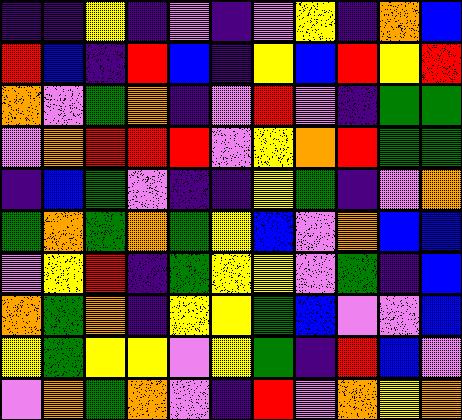[["indigo", "indigo", "yellow", "indigo", "violet", "indigo", "violet", "yellow", "indigo", "orange", "blue"], ["red", "blue", "indigo", "red", "blue", "indigo", "yellow", "blue", "red", "yellow", "red"], ["orange", "violet", "green", "orange", "indigo", "violet", "red", "violet", "indigo", "green", "green"], ["violet", "orange", "red", "red", "red", "violet", "yellow", "orange", "red", "green", "green"], ["indigo", "blue", "green", "violet", "indigo", "indigo", "yellow", "green", "indigo", "violet", "orange"], ["green", "orange", "green", "orange", "green", "yellow", "blue", "violet", "orange", "blue", "blue"], ["violet", "yellow", "red", "indigo", "green", "yellow", "yellow", "violet", "green", "indigo", "blue"], ["orange", "green", "orange", "indigo", "yellow", "yellow", "green", "blue", "violet", "violet", "blue"], ["yellow", "green", "yellow", "yellow", "violet", "yellow", "green", "indigo", "red", "blue", "violet"], ["violet", "orange", "green", "orange", "violet", "indigo", "red", "violet", "orange", "yellow", "orange"]]